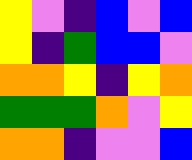[["yellow", "violet", "indigo", "blue", "violet", "blue"], ["yellow", "indigo", "green", "blue", "blue", "violet"], ["orange", "orange", "yellow", "indigo", "yellow", "orange"], ["green", "green", "green", "orange", "violet", "yellow"], ["orange", "orange", "indigo", "violet", "violet", "blue"]]